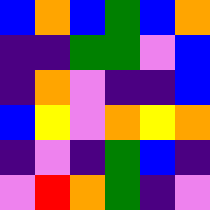[["blue", "orange", "blue", "green", "blue", "orange"], ["indigo", "indigo", "green", "green", "violet", "blue"], ["indigo", "orange", "violet", "indigo", "indigo", "blue"], ["blue", "yellow", "violet", "orange", "yellow", "orange"], ["indigo", "violet", "indigo", "green", "blue", "indigo"], ["violet", "red", "orange", "green", "indigo", "violet"]]